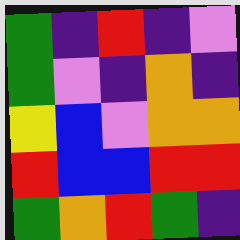[["green", "indigo", "red", "indigo", "violet"], ["green", "violet", "indigo", "orange", "indigo"], ["yellow", "blue", "violet", "orange", "orange"], ["red", "blue", "blue", "red", "red"], ["green", "orange", "red", "green", "indigo"]]